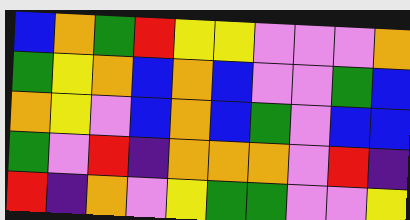[["blue", "orange", "green", "red", "yellow", "yellow", "violet", "violet", "violet", "orange"], ["green", "yellow", "orange", "blue", "orange", "blue", "violet", "violet", "green", "blue"], ["orange", "yellow", "violet", "blue", "orange", "blue", "green", "violet", "blue", "blue"], ["green", "violet", "red", "indigo", "orange", "orange", "orange", "violet", "red", "indigo"], ["red", "indigo", "orange", "violet", "yellow", "green", "green", "violet", "violet", "yellow"]]